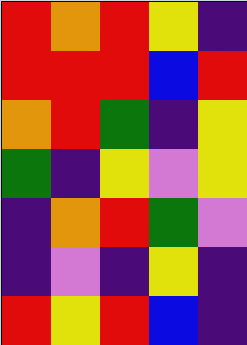[["red", "orange", "red", "yellow", "indigo"], ["red", "red", "red", "blue", "red"], ["orange", "red", "green", "indigo", "yellow"], ["green", "indigo", "yellow", "violet", "yellow"], ["indigo", "orange", "red", "green", "violet"], ["indigo", "violet", "indigo", "yellow", "indigo"], ["red", "yellow", "red", "blue", "indigo"]]